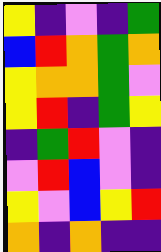[["yellow", "indigo", "violet", "indigo", "green"], ["blue", "red", "orange", "green", "orange"], ["yellow", "orange", "orange", "green", "violet"], ["yellow", "red", "indigo", "green", "yellow"], ["indigo", "green", "red", "violet", "indigo"], ["violet", "red", "blue", "violet", "indigo"], ["yellow", "violet", "blue", "yellow", "red"], ["orange", "indigo", "orange", "indigo", "indigo"]]